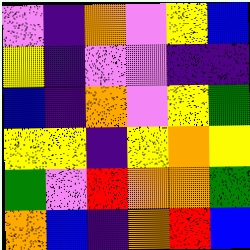[["violet", "indigo", "orange", "violet", "yellow", "blue"], ["yellow", "indigo", "violet", "violet", "indigo", "indigo"], ["blue", "indigo", "orange", "violet", "yellow", "green"], ["yellow", "yellow", "indigo", "yellow", "orange", "yellow"], ["green", "violet", "red", "orange", "orange", "green"], ["orange", "blue", "indigo", "orange", "red", "blue"]]